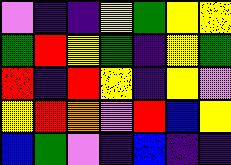[["violet", "indigo", "indigo", "yellow", "green", "yellow", "yellow"], ["green", "red", "yellow", "green", "indigo", "yellow", "green"], ["red", "indigo", "red", "yellow", "indigo", "yellow", "violet"], ["yellow", "red", "orange", "violet", "red", "blue", "yellow"], ["blue", "green", "violet", "indigo", "blue", "indigo", "indigo"]]